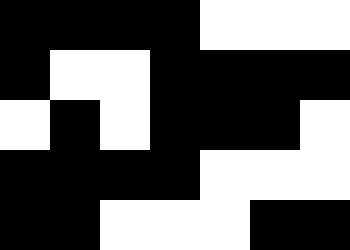[["black", "black", "black", "black", "white", "white", "white"], ["black", "white", "white", "black", "black", "black", "black"], ["white", "black", "white", "black", "black", "black", "white"], ["black", "black", "black", "black", "white", "white", "white"], ["black", "black", "white", "white", "white", "black", "black"]]